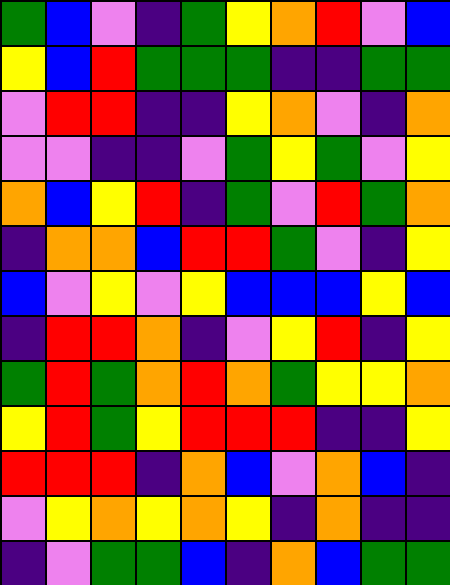[["green", "blue", "violet", "indigo", "green", "yellow", "orange", "red", "violet", "blue"], ["yellow", "blue", "red", "green", "green", "green", "indigo", "indigo", "green", "green"], ["violet", "red", "red", "indigo", "indigo", "yellow", "orange", "violet", "indigo", "orange"], ["violet", "violet", "indigo", "indigo", "violet", "green", "yellow", "green", "violet", "yellow"], ["orange", "blue", "yellow", "red", "indigo", "green", "violet", "red", "green", "orange"], ["indigo", "orange", "orange", "blue", "red", "red", "green", "violet", "indigo", "yellow"], ["blue", "violet", "yellow", "violet", "yellow", "blue", "blue", "blue", "yellow", "blue"], ["indigo", "red", "red", "orange", "indigo", "violet", "yellow", "red", "indigo", "yellow"], ["green", "red", "green", "orange", "red", "orange", "green", "yellow", "yellow", "orange"], ["yellow", "red", "green", "yellow", "red", "red", "red", "indigo", "indigo", "yellow"], ["red", "red", "red", "indigo", "orange", "blue", "violet", "orange", "blue", "indigo"], ["violet", "yellow", "orange", "yellow", "orange", "yellow", "indigo", "orange", "indigo", "indigo"], ["indigo", "violet", "green", "green", "blue", "indigo", "orange", "blue", "green", "green"]]